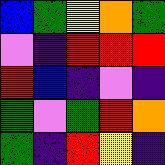[["blue", "green", "yellow", "orange", "green"], ["violet", "indigo", "red", "red", "red"], ["red", "blue", "indigo", "violet", "indigo"], ["green", "violet", "green", "red", "orange"], ["green", "indigo", "red", "yellow", "indigo"]]